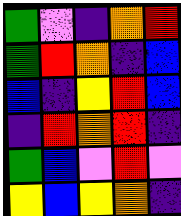[["green", "violet", "indigo", "orange", "red"], ["green", "red", "orange", "indigo", "blue"], ["blue", "indigo", "yellow", "red", "blue"], ["indigo", "red", "orange", "red", "indigo"], ["green", "blue", "violet", "red", "violet"], ["yellow", "blue", "yellow", "orange", "indigo"]]